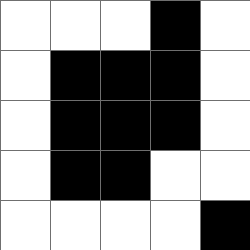[["white", "white", "white", "black", "white"], ["white", "black", "black", "black", "white"], ["white", "black", "black", "black", "white"], ["white", "black", "black", "white", "white"], ["white", "white", "white", "white", "black"]]